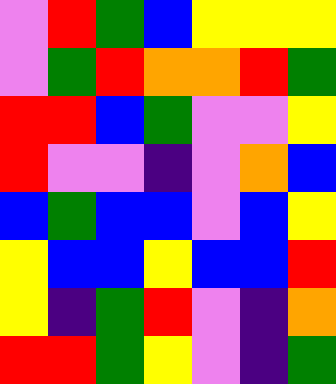[["violet", "red", "green", "blue", "yellow", "yellow", "yellow"], ["violet", "green", "red", "orange", "orange", "red", "green"], ["red", "red", "blue", "green", "violet", "violet", "yellow"], ["red", "violet", "violet", "indigo", "violet", "orange", "blue"], ["blue", "green", "blue", "blue", "violet", "blue", "yellow"], ["yellow", "blue", "blue", "yellow", "blue", "blue", "red"], ["yellow", "indigo", "green", "red", "violet", "indigo", "orange"], ["red", "red", "green", "yellow", "violet", "indigo", "green"]]